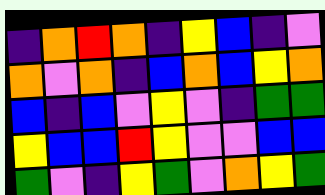[["indigo", "orange", "red", "orange", "indigo", "yellow", "blue", "indigo", "violet"], ["orange", "violet", "orange", "indigo", "blue", "orange", "blue", "yellow", "orange"], ["blue", "indigo", "blue", "violet", "yellow", "violet", "indigo", "green", "green"], ["yellow", "blue", "blue", "red", "yellow", "violet", "violet", "blue", "blue"], ["green", "violet", "indigo", "yellow", "green", "violet", "orange", "yellow", "green"]]